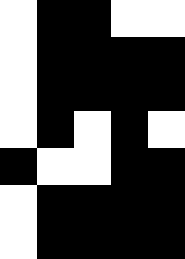[["white", "black", "black", "white", "white"], ["white", "black", "black", "black", "black"], ["white", "black", "black", "black", "black"], ["white", "black", "white", "black", "white"], ["black", "white", "white", "black", "black"], ["white", "black", "black", "black", "black"], ["white", "black", "black", "black", "black"]]